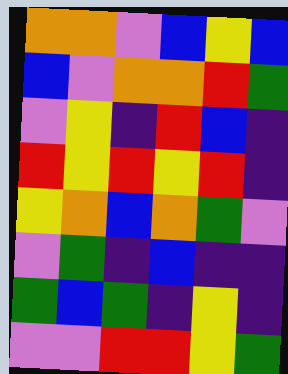[["orange", "orange", "violet", "blue", "yellow", "blue"], ["blue", "violet", "orange", "orange", "red", "green"], ["violet", "yellow", "indigo", "red", "blue", "indigo"], ["red", "yellow", "red", "yellow", "red", "indigo"], ["yellow", "orange", "blue", "orange", "green", "violet"], ["violet", "green", "indigo", "blue", "indigo", "indigo"], ["green", "blue", "green", "indigo", "yellow", "indigo"], ["violet", "violet", "red", "red", "yellow", "green"]]